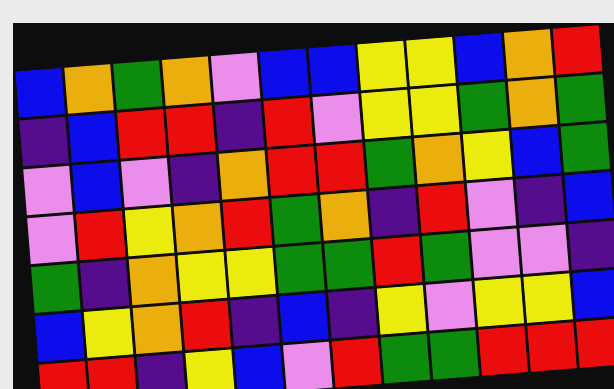[["blue", "orange", "green", "orange", "violet", "blue", "blue", "yellow", "yellow", "blue", "orange", "red"], ["indigo", "blue", "red", "red", "indigo", "red", "violet", "yellow", "yellow", "green", "orange", "green"], ["violet", "blue", "violet", "indigo", "orange", "red", "red", "green", "orange", "yellow", "blue", "green"], ["violet", "red", "yellow", "orange", "red", "green", "orange", "indigo", "red", "violet", "indigo", "blue"], ["green", "indigo", "orange", "yellow", "yellow", "green", "green", "red", "green", "violet", "violet", "indigo"], ["blue", "yellow", "orange", "red", "indigo", "blue", "indigo", "yellow", "violet", "yellow", "yellow", "blue"], ["red", "red", "indigo", "yellow", "blue", "violet", "red", "green", "green", "red", "red", "red"]]